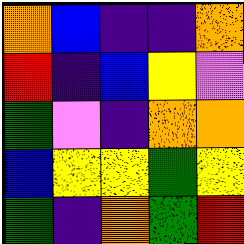[["orange", "blue", "indigo", "indigo", "orange"], ["red", "indigo", "blue", "yellow", "violet"], ["green", "violet", "indigo", "orange", "orange"], ["blue", "yellow", "yellow", "green", "yellow"], ["green", "indigo", "orange", "green", "red"]]